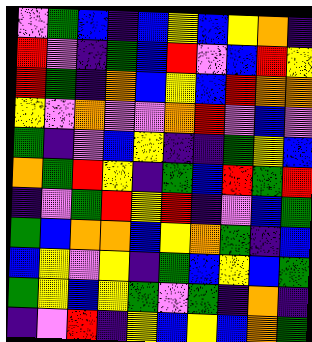[["violet", "green", "blue", "indigo", "blue", "yellow", "blue", "yellow", "orange", "indigo"], ["red", "violet", "indigo", "green", "blue", "red", "violet", "blue", "red", "yellow"], ["red", "green", "indigo", "orange", "blue", "yellow", "blue", "red", "orange", "orange"], ["yellow", "violet", "orange", "violet", "violet", "orange", "red", "violet", "blue", "violet"], ["green", "indigo", "violet", "blue", "yellow", "indigo", "indigo", "green", "yellow", "blue"], ["orange", "green", "red", "yellow", "indigo", "green", "blue", "red", "green", "red"], ["indigo", "violet", "green", "red", "yellow", "red", "indigo", "violet", "blue", "green"], ["green", "blue", "orange", "orange", "blue", "yellow", "orange", "green", "indigo", "blue"], ["blue", "yellow", "violet", "yellow", "indigo", "green", "blue", "yellow", "blue", "green"], ["green", "yellow", "blue", "yellow", "green", "violet", "green", "indigo", "orange", "indigo"], ["indigo", "violet", "red", "indigo", "yellow", "blue", "yellow", "blue", "orange", "green"]]